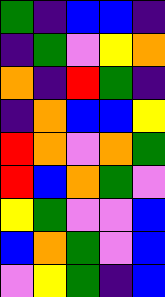[["green", "indigo", "blue", "blue", "indigo"], ["indigo", "green", "violet", "yellow", "orange"], ["orange", "indigo", "red", "green", "indigo"], ["indigo", "orange", "blue", "blue", "yellow"], ["red", "orange", "violet", "orange", "green"], ["red", "blue", "orange", "green", "violet"], ["yellow", "green", "violet", "violet", "blue"], ["blue", "orange", "green", "violet", "blue"], ["violet", "yellow", "green", "indigo", "blue"]]